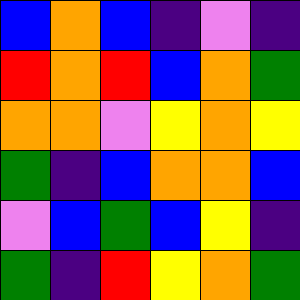[["blue", "orange", "blue", "indigo", "violet", "indigo"], ["red", "orange", "red", "blue", "orange", "green"], ["orange", "orange", "violet", "yellow", "orange", "yellow"], ["green", "indigo", "blue", "orange", "orange", "blue"], ["violet", "blue", "green", "blue", "yellow", "indigo"], ["green", "indigo", "red", "yellow", "orange", "green"]]